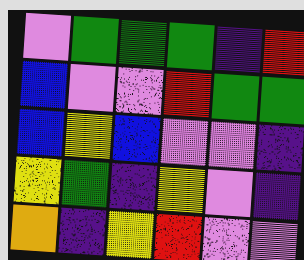[["violet", "green", "green", "green", "indigo", "red"], ["blue", "violet", "violet", "red", "green", "green"], ["blue", "yellow", "blue", "violet", "violet", "indigo"], ["yellow", "green", "indigo", "yellow", "violet", "indigo"], ["orange", "indigo", "yellow", "red", "violet", "violet"]]